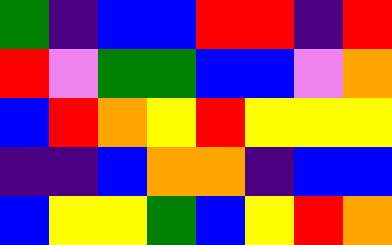[["green", "indigo", "blue", "blue", "red", "red", "indigo", "red"], ["red", "violet", "green", "green", "blue", "blue", "violet", "orange"], ["blue", "red", "orange", "yellow", "red", "yellow", "yellow", "yellow"], ["indigo", "indigo", "blue", "orange", "orange", "indigo", "blue", "blue"], ["blue", "yellow", "yellow", "green", "blue", "yellow", "red", "orange"]]